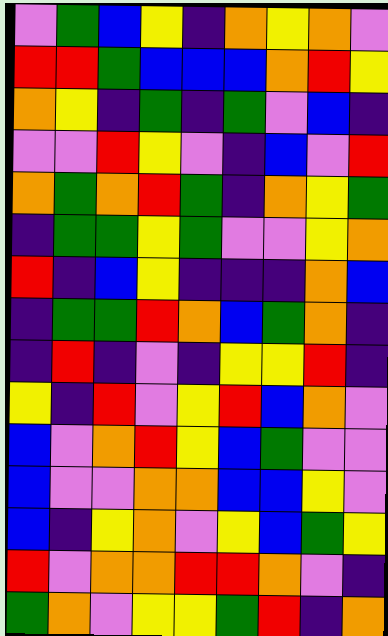[["violet", "green", "blue", "yellow", "indigo", "orange", "yellow", "orange", "violet"], ["red", "red", "green", "blue", "blue", "blue", "orange", "red", "yellow"], ["orange", "yellow", "indigo", "green", "indigo", "green", "violet", "blue", "indigo"], ["violet", "violet", "red", "yellow", "violet", "indigo", "blue", "violet", "red"], ["orange", "green", "orange", "red", "green", "indigo", "orange", "yellow", "green"], ["indigo", "green", "green", "yellow", "green", "violet", "violet", "yellow", "orange"], ["red", "indigo", "blue", "yellow", "indigo", "indigo", "indigo", "orange", "blue"], ["indigo", "green", "green", "red", "orange", "blue", "green", "orange", "indigo"], ["indigo", "red", "indigo", "violet", "indigo", "yellow", "yellow", "red", "indigo"], ["yellow", "indigo", "red", "violet", "yellow", "red", "blue", "orange", "violet"], ["blue", "violet", "orange", "red", "yellow", "blue", "green", "violet", "violet"], ["blue", "violet", "violet", "orange", "orange", "blue", "blue", "yellow", "violet"], ["blue", "indigo", "yellow", "orange", "violet", "yellow", "blue", "green", "yellow"], ["red", "violet", "orange", "orange", "red", "red", "orange", "violet", "indigo"], ["green", "orange", "violet", "yellow", "yellow", "green", "red", "indigo", "orange"]]